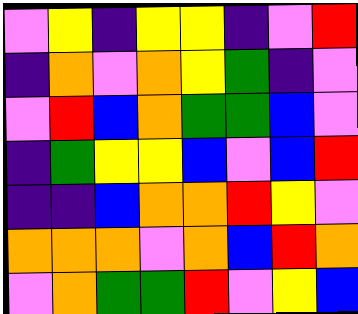[["violet", "yellow", "indigo", "yellow", "yellow", "indigo", "violet", "red"], ["indigo", "orange", "violet", "orange", "yellow", "green", "indigo", "violet"], ["violet", "red", "blue", "orange", "green", "green", "blue", "violet"], ["indigo", "green", "yellow", "yellow", "blue", "violet", "blue", "red"], ["indigo", "indigo", "blue", "orange", "orange", "red", "yellow", "violet"], ["orange", "orange", "orange", "violet", "orange", "blue", "red", "orange"], ["violet", "orange", "green", "green", "red", "violet", "yellow", "blue"]]